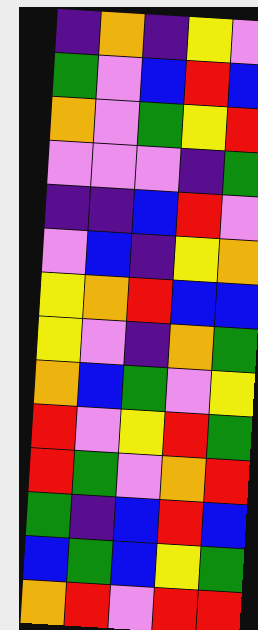[["indigo", "orange", "indigo", "yellow", "violet"], ["green", "violet", "blue", "red", "blue"], ["orange", "violet", "green", "yellow", "red"], ["violet", "violet", "violet", "indigo", "green"], ["indigo", "indigo", "blue", "red", "violet"], ["violet", "blue", "indigo", "yellow", "orange"], ["yellow", "orange", "red", "blue", "blue"], ["yellow", "violet", "indigo", "orange", "green"], ["orange", "blue", "green", "violet", "yellow"], ["red", "violet", "yellow", "red", "green"], ["red", "green", "violet", "orange", "red"], ["green", "indigo", "blue", "red", "blue"], ["blue", "green", "blue", "yellow", "green"], ["orange", "red", "violet", "red", "red"]]